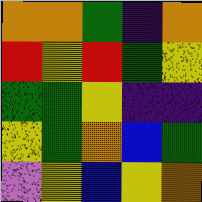[["orange", "orange", "green", "indigo", "orange"], ["red", "yellow", "red", "green", "yellow"], ["green", "green", "yellow", "indigo", "indigo"], ["yellow", "green", "orange", "blue", "green"], ["violet", "yellow", "blue", "yellow", "orange"]]